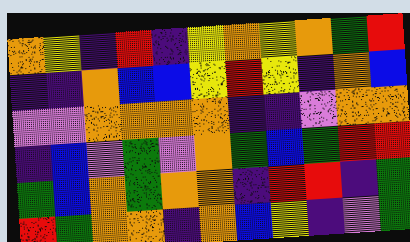[["orange", "yellow", "indigo", "red", "indigo", "yellow", "orange", "yellow", "orange", "green", "red"], ["indigo", "indigo", "orange", "blue", "blue", "yellow", "red", "yellow", "indigo", "orange", "blue"], ["violet", "violet", "orange", "orange", "orange", "orange", "indigo", "indigo", "violet", "orange", "orange"], ["indigo", "blue", "violet", "green", "violet", "orange", "green", "blue", "green", "red", "red"], ["green", "blue", "orange", "green", "orange", "orange", "indigo", "red", "red", "indigo", "green"], ["red", "green", "orange", "orange", "indigo", "orange", "blue", "yellow", "indigo", "violet", "green"]]